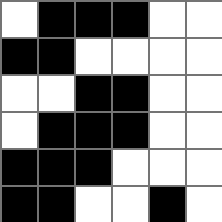[["white", "black", "black", "black", "white", "white"], ["black", "black", "white", "white", "white", "white"], ["white", "white", "black", "black", "white", "white"], ["white", "black", "black", "black", "white", "white"], ["black", "black", "black", "white", "white", "white"], ["black", "black", "white", "white", "black", "white"]]